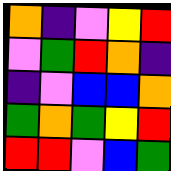[["orange", "indigo", "violet", "yellow", "red"], ["violet", "green", "red", "orange", "indigo"], ["indigo", "violet", "blue", "blue", "orange"], ["green", "orange", "green", "yellow", "red"], ["red", "red", "violet", "blue", "green"]]